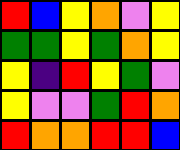[["red", "blue", "yellow", "orange", "violet", "yellow"], ["green", "green", "yellow", "green", "orange", "yellow"], ["yellow", "indigo", "red", "yellow", "green", "violet"], ["yellow", "violet", "violet", "green", "red", "orange"], ["red", "orange", "orange", "red", "red", "blue"]]